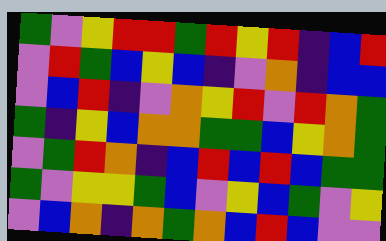[["green", "violet", "yellow", "red", "red", "green", "red", "yellow", "red", "indigo", "blue", "red"], ["violet", "red", "green", "blue", "yellow", "blue", "indigo", "violet", "orange", "indigo", "blue", "blue"], ["violet", "blue", "red", "indigo", "violet", "orange", "yellow", "red", "violet", "red", "orange", "green"], ["green", "indigo", "yellow", "blue", "orange", "orange", "green", "green", "blue", "yellow", "orange", "green"], ["violet", "green", "red", "orange", "indigo", "blue", "red", "blue", "red", "blue", "green", "green"], ["green", "violet", "yellow", "yellow", "green", "blue", "violet", "yellow", "blue", "green", "violet", "yellow"], ["violet", "blue", "orange", "indigo", "orange", "green", "orange", "blue", "red", "blue", "violet", "violet"]]